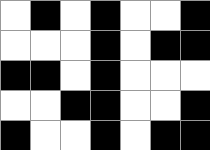[["white", "black", "white", "black", "white", "white", "black"], ["white", "white", "white", "black", "white", "black", "black"], ["black", "black", "white", "black", "white", "white", "white"], ["white", "white", "black", "black", "white", "white", "black"], ["black", "white", "white", "black", "white", "black", "black"]]